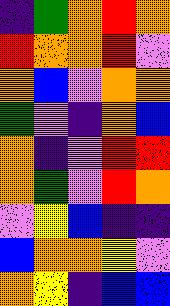[["indigo", "green", "orange", "red", "orange"], ["red", "orange", "orange", "red", "violet"], ["orange", "blue", "violet", "orange", "orange"], ["green", "violet", "indigo", "orange", "blue"], ["orange", "indigo", "violet", "red", "red"], ["orange", "green", "violet", "red", "orange"], ["violet", "yellow", "blue", "indigo", "indigo"], ["blue", "orange", "orange", "yellow", "violet"], ["orange", "yellow", "indigo", "blue", "blue"]]